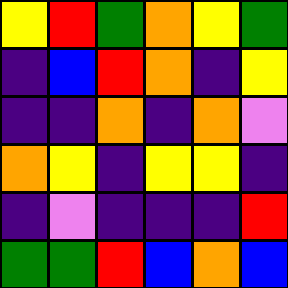[["yellow", "red", "green", "orange", "yellow", "green"], ["indigo", "blue", "red", "orange", "indigo", "yellow"], ["indigo", "indigo", "orange", "indigo", "orange", "violet"], ["orange", "yellow", "indigo", "yellow", "yellow", "indigo"], ["indigo", "violet", "indigo", "indigo", "indigo", "red"], ["green", "green", "red", "blue", "orange", "blue"]]